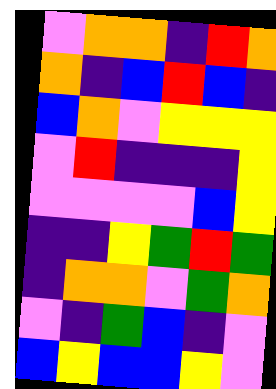[["violet", "orange", "orange", "indigo", "red", "orange"], ["orange", "indigo", "blue", "red", "blue", "indigo"], ["blue", "orange", "violet", "yellow", "yellow", "yellow"], ["violet", "red", "indigo", "indigo", "indigo", "yellow"], ["violet", "violet", "violet", "violet", "blue", "yellow"], ["indigo", "indigo", "yellow", "green", "red", "green"], ["indigo", "orange", "orange", "violet", "green", "orange"], ["violet", "indigo", "green", "blue", "indigo", "violet"], ["blue", "yellow", "blue", "blue", "yellow", "violet"]]